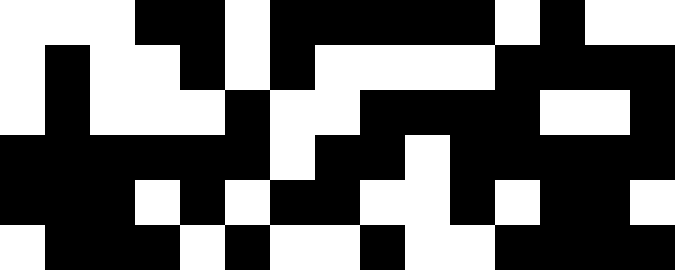[["white", "white", "white", "black", "black", "white", "black", "black", "black", "black", "black", "white", "black", "white", "white"], ["white", "black", "white", "white", "black", "white", "black", "white", "white", "white", "white", "black", "black", "black", "black"], ["white", "black", "white", "white", "white", "black", "white", "white", "black", "black", "black", "black", "white", "white", "black"], ["black", "black", "black", "black", "black", "black", "white", "black", "black", "white", "black", "black", "black", "black", "black"], ["black", "black", "black", "white", "black", "white", "black", "black", "white", "white", "black", "white", "black", "black", "white"], ["white", "black", "black", "black", "white", "black", "white", "white", "black", "white", "white", "black", "black", "black", "black"]]